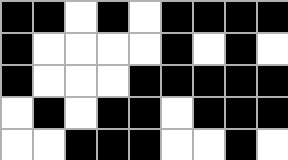[["black", "black", "white", "black", "white", "black", "black", "black", "black"], ["black", "white", "white", "white", "white", "black", "white", "black", "white"], ["black", "white", "white", "white", "black", "black", "black", "black", "black"], ["white", "black", "white", "black", "black", "white", "black", "black", "black"], ["white", "white", "black", "black", "black", "white", "white", "black", "white"]]